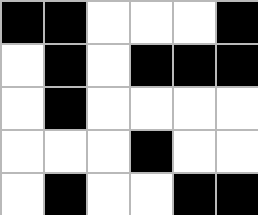[["black", "black", "white", "white", "white", "black"], ["white", "black", "white", "black", "black", "black"], ["white", "black", "white", "white", "white", "white"], ["white", "white", "white", "black", "white", "white"], ["white", "black", "white", "white", "black", "black"]]